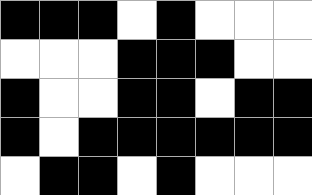[["black", "black", "black", "white", "black", "white", "white", "white"], ["white", "white", "white", "black", "black", "black", "white", "white"], ["black", "white", "white", "black", "black", "white", "black", "black"], ["black", "white", "black", "black", "black", "black", "black", "black"], ["white", "black", "black", "white", "black", "white", "white", "white"]]